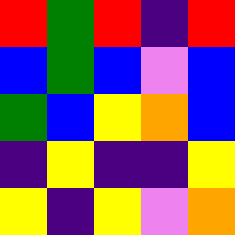[["red", "green", "red", "indigo", "red"], ["blue", "green", "blue", "violet", "blue"], ["green", "blue", "yellow", "orange", "blue"], ["indigo", "yellow", "indigo", "indigo", "yellow"], ["yellow", "indigo", "yellow", "violet", "orange"]]